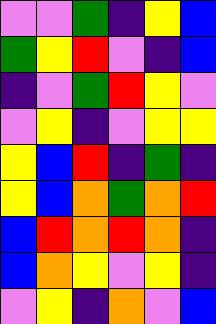[["violet", "violet", "green", "indigo", "yellow", "blue"], ["green", "yellow", "red", "violet", "indigo", "blue"], ["indigo", "violet", "green", "red", "yellow", "violet"], ["violet", "yellow", "indigo", "violet", "yellow", "yellow"], ["yellow", "blue", "red", "indigo", "green", "indigo"], ["yellow", "blue", "orange", "green", "orange", "red"], ["blue", "red", "orange", "red", "orange", "indigo"], ["blue", "orange", "yellow", "violet", "yellow", "indigo"], ["violet", "yellow", "indigo", "orange", "violet", "blue"]]